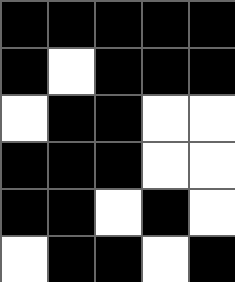[["black", "black", "black", "black", "black"], ["black", "white", "black", "black", "black"], ["white", "black", "black", "white", "white"], ["black", "black", "black", "white", "white"], ["black", "black", "white", "black", "white"], ["white", "black", "black", "white", "black"]]